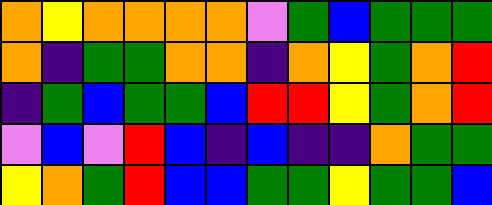[["orange", "yellow", "orange", "orange", "orange", "orange", "violet", "green", "blue", "green", "green", "green"], ["orange", "indigo", "green", "green", "orange", "orange", "indigo", "orange", "yellow", "green", "orange", "red"], ["indigo", "green", "blue", "green", "green", "blue", "red", "red", "yellow", "green", "orange", "red"], ["violet", "blue", "violet", "red", "blue", "indigo", "blue", "indigo", "indigo", "orange", "green", "green"], ["yellow", "orange", "green", "red", "blue", "blue", "green", "green", "yellow", "green", "green", "blue"]]